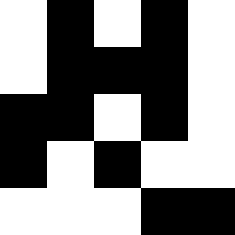[["white", "black", "white", "black", "white"], ["white", "black", "black", "black", "white"], ["black", "black", "white", "black", "white"], ["black", "white", "black", "white", "white"], ["white", "white", "white", "black", "black"]]